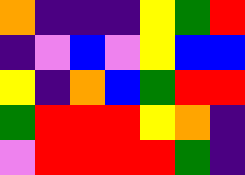[["orange", "indigo", "indigo", "indigo", "yellow", "green", "red"], ["indigo", "violet", "blue", "violet", "yellow", "blue", "blue"], ["yellow", "indigo", "orange", "blue", "green", "red", "red"], ["green", "red", "red", "red", "yellow", "orange", "indigo"], ["violet", "red", "red", "red", "red", "green", "indigo"]]